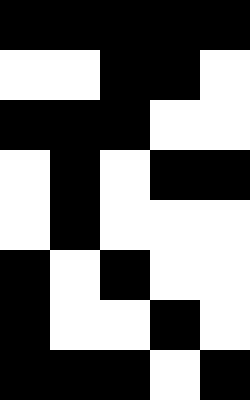[["black", "black", "black", "black", "black"], ["white", "white", "black", "black", "white"], ["black", "black", "black", "white", "white"], ["white", "black", "white", "black", "black"], ["white", "black", "white", "white", "white"], ["black", "white", "black", "white", "white"], ["black", "white", "white", "black", "white"], ["black", "black", "black", "white", "black"]]